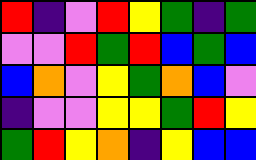[["red", "indigo", "violet", "red", "yellow", "green", "indigo", "green"], ["violet", "violet", "red", "green", "red", "blue", "green", "blue"], ["blue", "orange", "violet", "yellow", "green", "orange", "blue", "violet"], ["indigo", "violet", "violet", "yellow", "yellow", "green", "red", "yellow"], ["green", "red", "yellow", "orange", "indigo", "yellow", "blue", "blue"]]